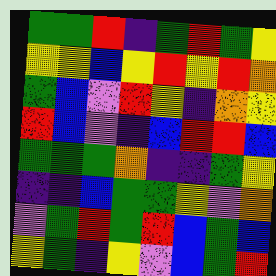[["green", "green", "red", "indigo", "green", "red", "green", "yellow"], ["yellow", "yellow", "blue", "yellow", "red", "yellow", "red", "orange"], ["green", "blue", "violet", "red", "yellow", "indigo", "orange", "yellow"], ["red", "blue", "violet", "indigo", "blue", "red", "red", "blue"], ["green", "green", "green", "orange", "indigo", "indigo", "green", "yellow"], ["indigo", "indigo", "blue", "green", "green", "yellow", "violet", "orange"], ["violet", "green", "red", "green", "red", "blue", "green", "blue"], ["yellow", "green", "indigo", "yellow", "violet", "blue", "green", "red"]]